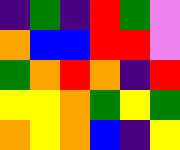[["indigo", "green", "indigo", "red", "green", "violet"], ["orange", "blue", "blue", "red", "red", "violet"], ["green", "orange", "red", "orange", "indigo", "red"], ["yellow", "yellow", "orange", "green", "yellow", "green"], ["orange", "yellow", "orange", "blue", "indigo", "yellow"]]